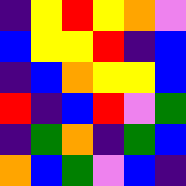[["indigo", "yellow", "red", "yellow", "orange", "violet"], ["blue", "yellow", "yellow", "red", "indigo", "blue"], ["indigo", "blue", "orange", "yellow", "yellow", "blue"], ["red", "indigo", "blue", "red", "violet", "green"], ["indigo", "green", "orange", "indigo", "green", "blue"], ["orange", "blue", "green", "violet", "blue", "indigo"]]